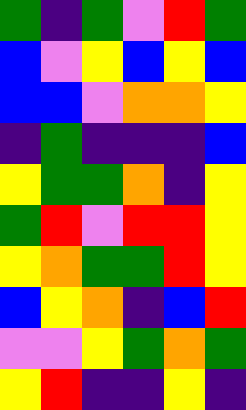[["green", "indigo", "green", "violet", "red", "green"], ["blue", "violet", "yellow", "blue", "yellow", "blue"], ["blue", "blue", "violet", "orange", "orange", "yellow"], ["indigo", "green", "indigo", "indigo", "indigo", "blue"], ["yellow", "green", "green", "orange", "indigo", "yellow"], ["green", "red", "violet", "red", "red", "yellow"], ["yellow", "orange", "green", "green", "red", "yellow"], ["blue", "yellow", "orange", "indigo", "blue", "red"], ["violet", "violet", "yellow", "green", "orange", "green"], ["yellow", "red", "indigo", "indigo", "yellow", "indigo"]]